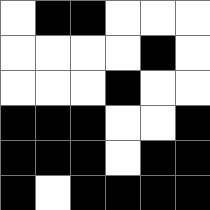[["white", "black", "black", "white", "white", "white"], ["white", "white", "white", "white", "black", "white"], ["white", "white", "white", "black", "white", "white"], ["black", "black", "black", "white", "white", "black"], ["black", "black", "black", "white", "black", "black"], ["black", "white", "black", "black", "black", "black"]]